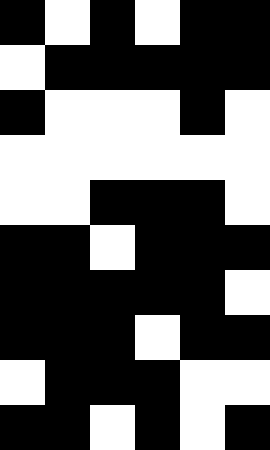[["black", "white", "black", "white", "black", "black"], ["white", "black", "black", "black", "black", "black"], ["black", "white", "white", "white", "black", "white"], ["white", "white", "white", "white", "white", "white"], ["white", "white", "black", "black", "black", "white"], ["black", "black", "white", "black", "black", "black"], ["black", "black", "black", "black", "black", "white"], ["black", "black", "black", "white", "black", "black"], ["white", "black", "black", "black", "white", "white"], ["black", "black", "white", "black", "white", "black"]]